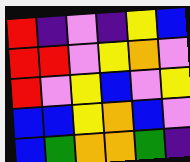[["red", "indigo", "violet", "indigo", "yellow", "blue"], ["red", "red", "violet", "yellow", "orange", "violet"], ["red", "violet", "yellow", "blue", "violet", "yellow"], ["blue", "blue", "yellow", "orange", "blue", "violet"], ["blue", "green", "orange", "orange", "green", "indigo"]]